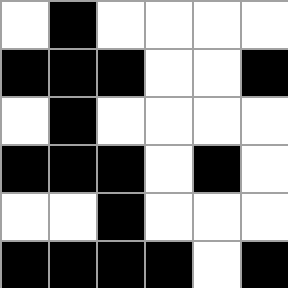[["white", "black", "white", "white", "white", "white"], ["black", "black", "black", "white", "white", "black"], ["white", "black", "white", "white", "white", "white"], ["black", "black", "black", "white", "black", "white"], ["white", "white", "black", "white", "white", "white"], ["black", "black", "black", "black", "white", "black"]]